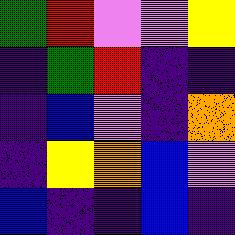[["green", "red", "violet", "violet", "yellow"], ["indigo", "green", "red", "indigo", "indigo"], ["indigo", "blue", "violet", "indigo", "orange"], ["indigo", "yellow", "orange", "blue", "violet"], ["blue", "indigo", "indigo", "blue", "indigo"]]